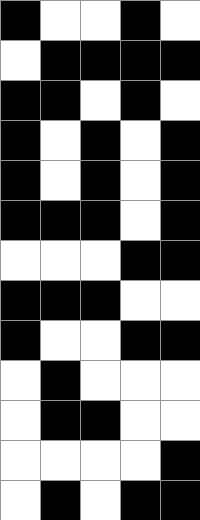[["black", "white", "white", "black", "white"], ["white", "black", "black", "black", "black"], ["black", "black", "white", "black", "white"], ["black", "white", "black", "white", "black"], ["black", "white", "black", "white", "black"], ["black", "black", "black", "white", "black"], ["white", "white", "white", "black", "black"], ["black", "black", "black", "white", "white"], ["black", "white", "white", "black", "black"], ["white", "black", "white", "white", "white"], ["white", "black", "black", "white", "white"], ["white", "white", "white", "white", "black"], ["white", "black", "white", "black", "black"]]